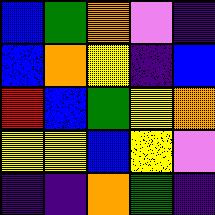[["blue", "green", "orange", "violet", "indigo"], ["blue", "orange", "yellow", "indigo", "blue"], ["red", "blue", "green", "yellow", "orange"], ["yellow", "yellow", "blue", "yellow", "violet"], ["indigo", "indigo", "orange", "green", "indigo"]]